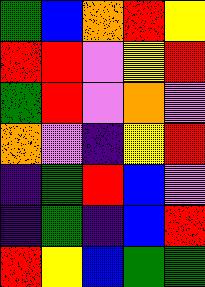[["green", "blue", "orange", "red", "yellow"], ["red", "red", "violet", "yellow", "red"], ["green", "red", "violet", "orange", "violet"], ["orange", "violet", "indigo", "yellow", "red"], ["indigo", "green", "red", "blue", "violet"], ["indigo", "green", "indigo", "blue", "red"], ["red", "yellow", "blue", "green", "green"]]